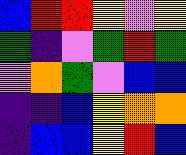[["blue", "red", "red", "yellow", "violet", "yellow"], ["green", "indigo", "violet", "green", "red", "green"], ["violet", "orange", "green", "violet", "blue", "blue"], ["indigo", "indigo", "blue", "yellow", "orange", "orange"], ["indigo", "blue", "blue", "yellow", "red", "blue"]]